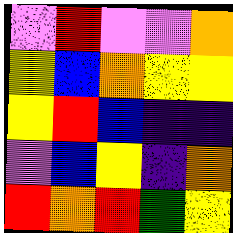[["violet", "red", "violet", "violet", "orange"], ["yellow", "blue", "orange", "yellow", "yellow"], ["yellow", "red", "blue", "indigo", "indigo"], ["violet", "blue", "yellow", "indigo", "orange"], ["red", "orange", "red", "green", "yellow"]]